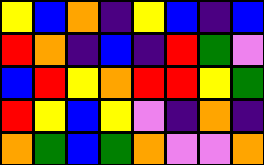[["yellow", "blue", "orange", "indigo", "yellow", "blue", "indigo", "blue"], ["red", "orange", "indigo", "blue", "indigo", "red", "green", "violet"], ["blue", "red", "yellow", "orange", "red", "red", "yellow", "green"], ["red", "yellow", "blue", "yellow", "violet", "indigo", "orange", "indigo"], ["orange", "green", "blue", "green", "orange", "violet", "violet", "orange"]]